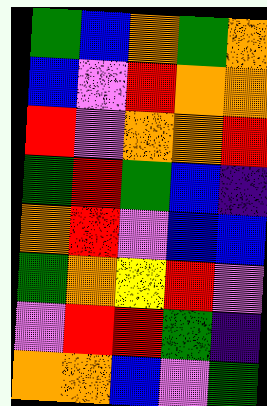[["green", "blue", "orange", "green", "orange"], ["blue", "violet", "red", "orange", "orange"], ["red", "violet", "orange", "orange", "red"], ["green", "red", "green", "blue", "indigo"], ["orange", "red", "violet", "blue", "blue"], ["green", "orange", "yellow", "red", "violet"], ["violet", "red", "red", "green", "indigo"], ["orange", "orange", "blue", "violet", "green"]]